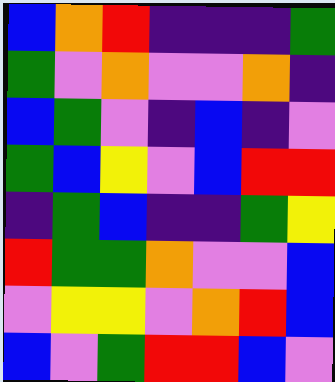[["blue", "orange", "red", "indigo", "indigo", "indigo", "green"], ["green", "violet", "orange", "violet", "violet", "orange", "indigo"], ["blue", "green", "violet", "indigo", "blue", "indigo", "violet"], ["green", "blue", "yellow", "violet", "blue", "red", "red"], ["indigo", "green", "blue", "indigo", "indigo", "green", "yellow"], ["red", "green", "green", "orange", "violet", "violet", "blue"], ["violet", "yellow", "yellow", "violet", "orange", "red", "blue"], ["blue", "violet", "green", "red", "red", "blue", "violet"]]